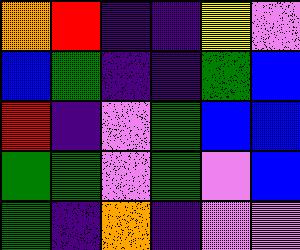[["orange", "red", "indigo", "indigo", "yellow", "violet"], ["blue", "green", "indigo", "indigo", "green", "blue"], ["red", "indigo", "violet", "green", "blue", "blue"], ["green", "green", "violet", "green", "violet", "blue"], ["green", "indigo", "orange", "indigo", "violet", "violet"]]